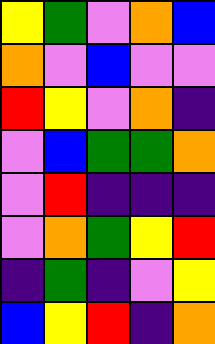[["yellow", "green", "violet", "orange", "blue"], ["orange", "violet", "blue", "violet", "violet"], ["red", "yellow", "violet", "orange", "indigo"], ["violet", "blue", "green", "green", "orange"], ["violet", "red", "indigo", "indigo", "indigo"], ["violet", "orange", "green", "yellow", "red"], ["indigo", "green", "indigo", "violet", "yellow"], ["blue", "yellow", "red", "indigo", "orange"]]